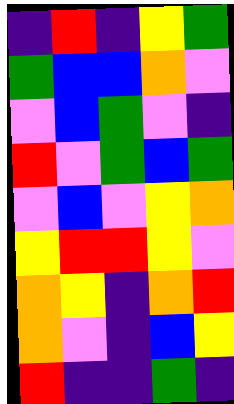[["indigo", "red", "indigo", "yellow", "green"], ["green", "blue", "blue", "orange", "violet"], ["violet", "blue", "green", "violet", "indigo"], ["red", "violet", "green", "blue", "green"], ["violet", "blue", "violet", "yellow", "orange"], ["yellow", "red", "red", "yellow", "violet"], ["orange", "yellow", "indigo", "orange", "red"], ["orange", "violet", "indigo", "blue", "yellow"], ["red", "indigo", "indigo", "green", "indigo"]]